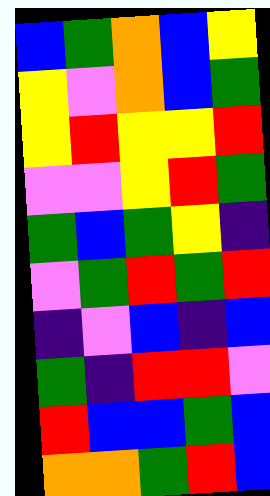[["blue", "green", "orange", "blue", "yellow"], ["yellow", "violet", "orange", "blue", "green"], ["yellow", "red", "yellow", "yellow", "red"], ["violet", "violet", "yellow", "red", "green"], ["green", "blue", "green", "yellow", "indigo"], ["violet", "green", "red", "green", "red"], ["indigo", "violet", "blue", "indigo", "blue"], ["green", "indigo", "red", "red", "violet"], ["red", "blue", "blue", "green", "blue"], ["orange", "orange", "green", "red", "blue"]]